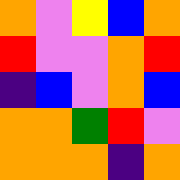[["orange", "violet", "yellow", "blue", "orange"], ["red", "violet", "violet", "orange", "red"], ["indigo", "blue", "violet", "orange", "blue"], ["orange", "orange", "green", "red", "violet"], ["orange", "orange", "orange", "indigo", "orange"]]